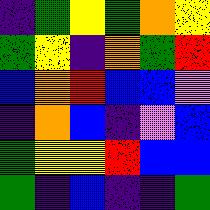[["indigo", "green", "yellow", "green", "orange", "yellow"], ["green", "yellow", "indigo", "orange", "green", "red"], ["blue", "orange", "red", "blue", "blue", "violet"], ["indigo", "orange", "blue", "indigo", "violet", "blue"], ["green", "yellow", "yellow", "red", "blue", "blue"], ["green", "indigo", "blue", "indigo", "indigo", "green"]]